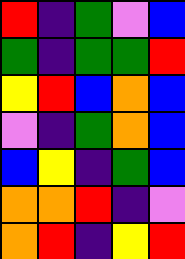[["red", "indigo", "green", "violet", "blue"], ["green", "indigo", "green", "green", "red"], ["yellow", "red", "blue", "orange", "blue"], ["violet", "indigo", "green", "orange", "blue"], ["blue", "yellow", "indigo", "green", "blue"], ["orange", "orange", "red", "indigo", "violet"], ["orange", "red", "indigo", "yellow", "red"]]